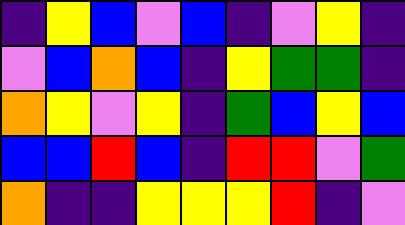[["indigo", "yellow", "blue", "violet", "blue", "indigo", "violet", "yellow", "indigo"], ["violet", "blue", "orange", "blue", "indigo", "yellow", "green", "green", "indigo"], ["orange", "yellow", "violet", "yellow", "indigo", "green", "blue", "yellow", "blue"], ["blue", "blue", "red", "blue", "indigo", "red", "red", "violet", "green"], ["orange", "indigo", "indigo", "yellow", "yellow", "yellow", "red", "indigo", "violet"]]